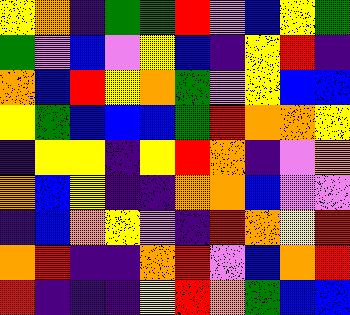[["yellow", "orange", "indigo", "green", "green", "red", "violet", "blue", "yellow", "green"], ["green", "violet", "blue", "violet", "yellow", "blue", "indigo", "yellow", "red", "indigo"], ["orange", "blue", "red", "yellow", "orange", "green", "violet", "yellow", "blue", "blue"], ["yellow", "green", "blue", "blue", "blue", "green", "red", "orange", "orange", "yellow"], ["indigo", "yellow", "yellow", "indigo", "yellow", "red", "orange", "indigo", "violet", "orange"], ["orange", "blue", "yellow", "indigo", "indigo", "orange", "orange", "blue", "violet", "violet"], ["indigo", "blue", "orange", "yellow", "violet", "indigo", "red", "orange", "yellow", "red"], ["orange", "red", "indigo", "indigo", "orange", "red", "violet", "blue", "orange", "red"], ["red", "indigo", "indigo", "indigo", "yellow", "red", "orange", "green", "blue", "blue"]]